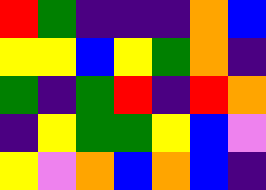[["red", "green", "indigo", "indigo", "indigo", "orange", "blue"], ["yellow", "yellow", "blue", "yellow", "green", "orange", "indigo"], ["green", "indigo", "green", "red", "indigo", "red", "orange"], ["indigo", "yellow", "green", "green", "yellow", "blue", "violet"], ["yellow", "violet", "orange", "blue", "orange", "blue", "indigo"]]